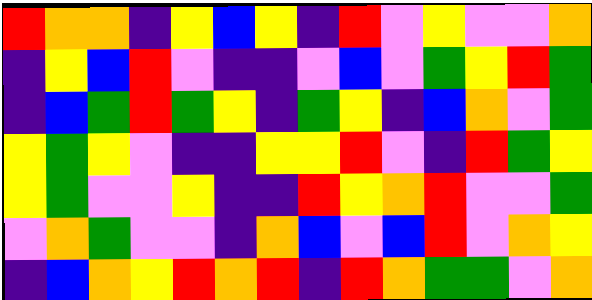[["red", "orange", "orange", "indigo", "yellow", "blue", "yellow", "indigo", "red", "violet", "yellow", "violet", "violet", "orange"], ["indigo", "yellow", "blue", "red", "violet", "indigo", "indigo", "violet", "blue", "violet", "green", "yellow", "red", "green"], ["indigo", "blue", "green", "red", "green", "yellow", "indigo", "green", "yellow", "indigo", "blue", "orange", "violet", "green"], ["yellow", "green", "yellow", "violet", "indigo", "indigo", "yellow", "yellow", "red", "violet", "indigo", "red", "green", "yellow"], ["yellow", "green", "violet", "violet", "yellow", "indigo", "indigo", "red", "yellow", "orange", "red", "violet", "violet", "green"], ["violet", "orange", "green", "violet", "violet", "indigo", "orange", "blue", "violet", "blue", "red", "violet", "orange", "yellow"], ["indigo", "blue", "orange", "yellow", "red", "orange", "red", "indigo", "red", "orange", "green", "green", "violet", "orange"]]